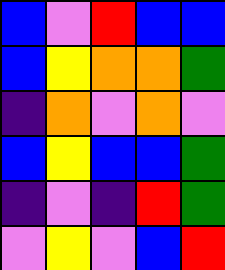[["blue", "violet", "red", "blue", "blue"], ["blue", "yellow", "orange", "orange", "green"], ["indigo", "orange", "violet", "orange", "violet"], ["blue", "yellow", "blue", "blue", "green"], ["indigo", "violet", "indigo", "red", "green"], ["violet", "yellow", "violet", "blue", "red"]]